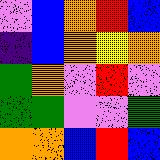[["violet", "blue", "orange", "red", "blue"], ["indigo", "blue", "orange", "yellow", "orange"], ["green", "orange", "violet", "red", "violet"], ["green", "green", "violet", "violet", "green"], ["orange", "orange", "blue", "red", "blue"]]